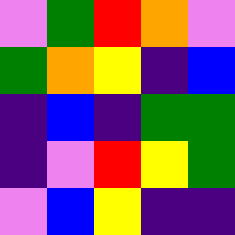[["violet", "green", "red", "orange", "violet"], ["green", "orange", "yellow", "indigo", "blue"], ["indigo", "blue", "indigo", "green", "green"], ["indigo", "violet", "red", "yellow", "green"], ["violet", "blue", "yellow", "indigo", "indigo"]]